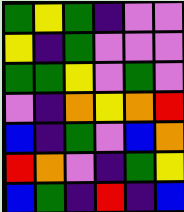[["green", "yellow", "green", "indigo", "violet", "violet"], ["yellow", "indigo", "green", "violet", "violet", "violet"], ["green", "green", "yellow", "violet", "green", "violet"], ["violet", "indigo", "orange", "yellow", "orange", "red"], ["blue", "indigo", "green", "violet", "blue", "orange"], ["red", "orange", "violet", "indigo", "green", "yellow"], ["blue", "green", "indigo", "red", "indigo", "blue"]]